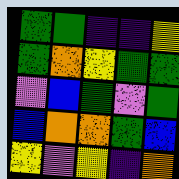[["green", "green", "indigo", "indigo", "yellow"], ["green", "orange", "yellow", "green", "green"], ["violet", "blue", "green", "violet", "green"], ["blue", "orange", "orange", "green", "blue"], ["yellow", "violet", "yellow", "indigo", "orange"]]